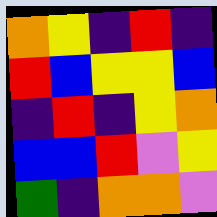[["orange", "yellow", "indigo", "red", "indigo"], ["red", "blue", "yellow", "yellow", "blue"], ["indigo", "red", "indigo", "yellow", "orange"], ["blue", "blue", "red", "violet", "yellow"], ["green", "indigo", "orange", "orange", "violet"]]